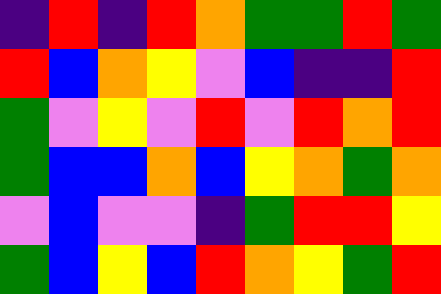[["indigo", "red", "indigo", "red", "orange", "green", "green", "red", "green"], ["red", "blue", "orange", "yellow", "violet", "blue", "indigo", "indigo", "red"], ["green", "violet", "yellow", "violet", "red", "violet", "red", "orange", "red"], ["green", "blue", "blue", "orange", "blue", "yellow", "orange", "green", "orange"], ["violet", "blue", "violet", "violet", "indigo", "green", "red", "red", "yellow"], ["green", "blue", "yellow", "blue", "red", "orange", "yellow", "green", "red"]]